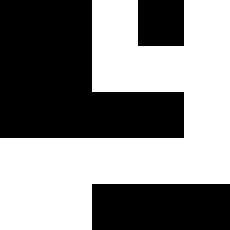[["black", "black", "white", "black", "white"], ["black", "black", "white", "white", "white"], ["black", "black", "black", "black", "white"], ["white", "white", "white", "white", "white"], ["white", "white", "black", "black", "black"]]